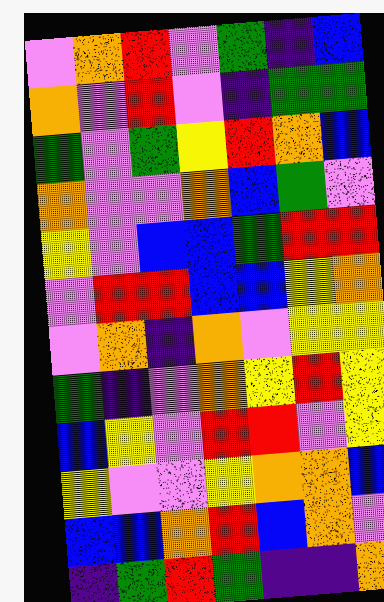[["violet", "orange", "red", "violet", "green", "indigo", "blue"], ["orange", "violet", "red", "violet", "indigo", "green", "green"], ["green", "violet", "green", "yellow", "red", "orange", "blue"], ["orange", "violet", "violet", "orange", "blue", "green", "violet"], ["yellow", "violet", "blue", "blue", "green", "red", "red"], ["violet", "red", "red", "blue", "blue", "yellow", "orange"], ["violet", "orange", "indigo", "orange", "violet", "yellow", "yellow"], ["green", "indigo", "violet", "orange", "yellow", "red", "yellow"], ["blue", "yellow", "violet", "red", "red", "violet", "yellow"], ["yellow", "violet", "violet", "yellow", "orange", "orange", "blue"], ["blue", "blue", "orange", "red", "blue", "orange", "violet"], ["indigo", "green", "red", "green", "indigo", "indigo", "orange"]]